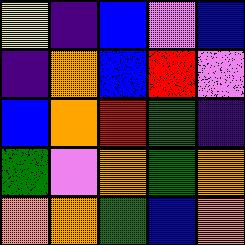[["yellow", "indigo", "blue", "violet", "blue"], ["indigo", "orange", "blue", "red", "violet"], ["blue", "orange", "red", "green", "indigo"], ["green", "violet", "orange", "green", "orange"], ["orange", "orange", "green", "blue", "orange"]]